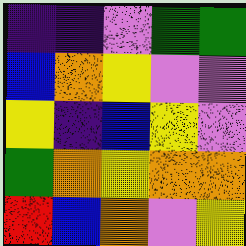[["indigo", "indigo", "violet", "green", "green"], ["blue", "orange", "yellow", "violet", "violet"], ["yellow", "indigo", "blue", "yellow", "violet"], ["green", "orange", "yellow", "orange", "orange"], ["red", "blue", "orange", "violet", "yellow"]]